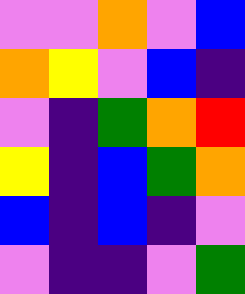[["violet", "violet", "orange", "violet", "blue"], ["orange", "yellow", "violet", "blue", "indigo"], ["violet", "indigo", "green", "orange", "red"], ["yellow", "indigo", "blue", "green", "orange"], ["blue", "indigo", "blue", "indigo", "violet"], ["violet", "indigo", "indigo", "violet", "green"]]